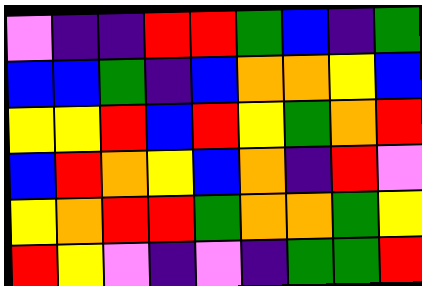[["violet", "indigo", "indigo", "red", "red", "green", "blue", "indigo", "green"], ["blue", "blue", "green", "indigo", "blue", "orange", "orange", "yellow", "blue"], ["yellow", "yellow", "red", "blue", "red", "yellow", "green", "orange", "red"], ["blue", "red", "orange", "yellow", "blue", "orange", "indigo", "red", "violet"], ["yellow", "orange", "red", "red", "green", "orange", "orange", "green", "yellow"], ["red", "yellow", "violet", "indigo", "violet", "indigo", "green", "green", "red"]]